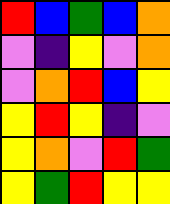[["red", "blue", "green", "blue", "orange"], ["violet", "indigo", "yellow", "violet", "orange"], ["violet", "orange", "red", "blue", "yellow"], ["yellow", "red", "yellow", "indigo", "violet"], ["yellow", "orange", "violet", "red", "green"], ["yellow", "green", "red", "yellow", "yellow"]]